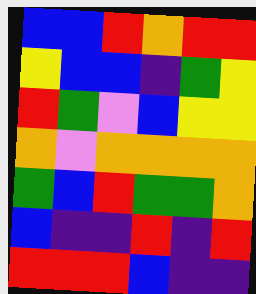[["blue", "blue", "red", "orange", "red", "red"], ["yellow", "blue", "blue", "indigo", "green", "yellow"], ["red", "green", "violet", "blue", "yellow", "yellow"], ["orange", "violet", "orange", "orange", "orange", "orange"], ["green", "blue", "red", "green", "green", "orange"], ["blue", "indigo", "indigo", "red", "indigo", "red"], ["red", "red", "red", "blue", "indigo", "indigo"]]